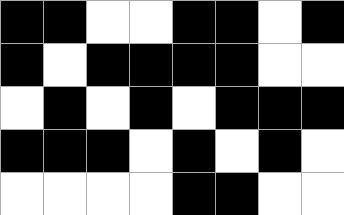[["black", "black", "white", "white", "black", "black", "white", "black"], ["black", "white", "black", "black", "black", "black", "white", "white"], ["white", "black", "white", "black", "white", "black", "black", "black"], ["black", "black", "black", "white", "black", "white", "black", "white"], ["white", "white", "white", "white", "black", "black", "white", "white"]]